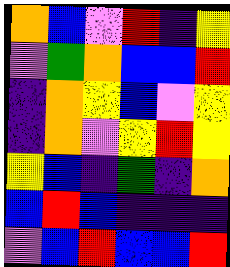[["orange", "blue", "violet", "red", "indigo", "yellow"], ["violet", "green", "orange", "blue", "blue", "red"], ["indigo", "orange", "yellow", "blue", "violet", "yellow"], ["indigo", "orange", "violet", "yellow", "red", "yellow"], ["yellow", "blue", "indigo", "green", "indigo", "orange"], ["blue", "red", "blue", "indigo", "indigo", "indigo"], ["violet", "blue", "red", "blue", "blue", "red"]]